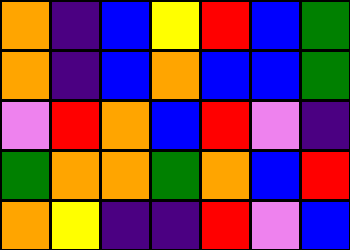[["orange", "indigo", "blue", "yellow", "red", "blue", "green"], ["orange", "indigo", "blue", "orange", "blue", "blue", "green"], ["violet", "red", "orange", "blue", "red", "violet", "indigo"], ["green", "orange", "orange", "green", "orange", "blue", "red"], ["orange", "yellow", "indigo", "indigo", "red", "violet", "blue"]]